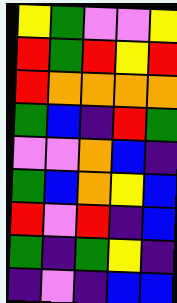[["yellow", "green", "violet", "violet", "yellow"], ["red", "green", "red", "yellow", "red"], ["red", "orange", "orange", "orange", "orange"], ["green", "blue", "indigo", "red", "green"], ["violet", "violet", "orange", "blue", "indigo"], ["green", "blue", "orange", "yellow", "blue"], ["red", "violet", "red", "indigo", "blue"], ["green", "indigo", "green", "yellow", "indigo"], ["indigo", "violet", "indigo", "blue", "blue"]]